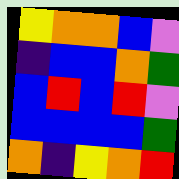[["yellow", "orange", "orange", "blue", "violet"], ["indigo", "blue", "blue", "orange", "green"], ["blue", "red", "blue", "red", "violet"], ["blue", "blue", "blue", "blue", "green"], ["orange", "indigo", "yellow", "orange", "red"]]